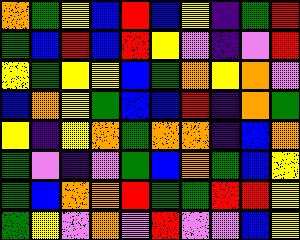[["orange", "green", "yellow", "blue", "red", "blue", "yellow", "indigo", "green", "red"], ["green", "blue", "red", "blue", "red", "yellow", "violet", "indigo", "violet", "red"], ["yellow", "green", "yellow", "yellow", "blue", "green", "orange", "yellow", "orange", "violet"], ["blue", "orange", "yellow", "green", "blue", "blue", "red", "indigo", "orange", "green"], ["yellow", "indigo", "yellow", "orange", "green", "orange", "orange", "indigo", "blue", "orange"], ["green", "violet", "indigo", "violet", "green", "blue", "orange", "green", "blue", "yellow"], ["green", "blue", "orange", "orange", "red", "green", "green", "red", "red", "yellow"], ["green", "yellow", "violet", "orange", "violet", "red", "violet", "violet", "blue", "yellow"]]